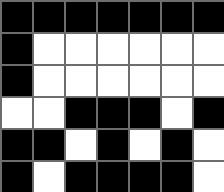[["black", "black", "black", "black", "black", "black", "black"], ["black", "white", "white", "white", "white", "white", "white"], ["black", "white", "white", "white", "white", "white", "white"], ["white", "white", "black", "black", "black", "white", "black"], ["black", "black", "white", "black", "white", "black", "white"], ["black", "white", "black", "black", "black", "black", "white"]]